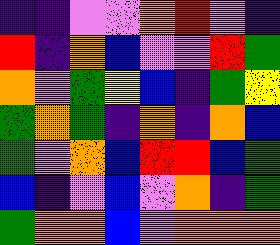[["indigo", "indigo", "violet", "violet", "orange", "red", "violet", "indigo"], ["red", "indigo", "orange", "blue", "violet", "violet", "red", "green"], ["orange", "violet", "green", "yellow", "blue", "indigo", "green", "yellow"], ["green", "orange", "green", "indigo", "orange", "indigo", "orange", "blue"], ["green", "violet", "orange", "blue", "red", "red", "blue", "green"], ["blue", "indigo", "violet", "blue", "violet", "orange", "indigo", "green"], ["green", "orange", "orange", "blue", "violet", "orange", "orange", "orange"]]